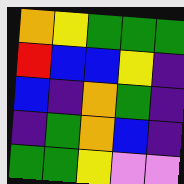[["orange", "yellow", "green", "green", "green"], ["red", "blue", "blue", "yellow", "indigo"], ["blue", "indigo", "orange", "green", "indigo"], ["indigo", "green", "orange", "blue", "indigo"], ["green", "green", "yellow", "violet", "violet"]]